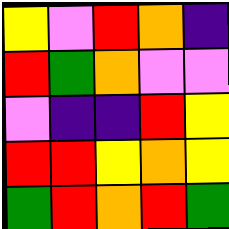[["yellow", "violet", "red", "orange", "indigo"], ["red", "green", "orange", "violet", "violet"], ["violet", "indigo", "indigo", "red", "yellow"], ["red", "red", "yellow", "orange", "yellow"], ["green", "red", "orange", "red", "green"]]